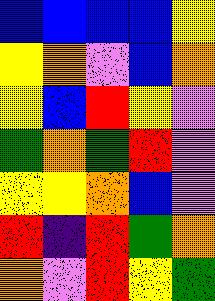[["blue", "blue", "blue", "blue", "yellow"], ["yellow", "orange", "violet", "blue", "orange"], ["yellow", "blue", "red", "yellow", "violet"], ["green", "orange", "green", "red", "violet"], ["yellow", "yellow", "orange", "blue", "violet"], ["red", "indigo", "red", "green", "orange"], ["orange", "violet", "red", "yellow", "green"]]